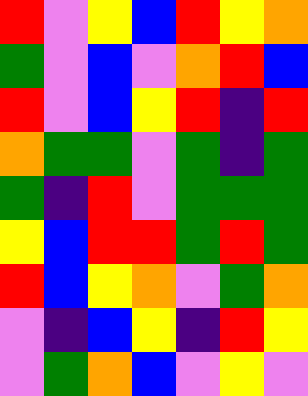[["red", "violet", "yellow", "blue", "red", "yellow", "orange"], ["green", "violet", "blue", "violet", "orange", "red", "blue"], ["red", "violet", "blue", "yellow", "red", "indigo", "red"], ["orange", "green", "green", "violet", "green", "indigo", "green"], ["green", "indigo", "red", "violet", "green", "green", "green"], ["yellow", "blue", "red", "red", "green", "red", "green"], ["red", "blue", "yellow", "orange", "violet", "green", "orange"], ["violet", "indigo", "blue", "yellow", "indigo", "red", "yellow"], ["violet", "green", "orange", "blue", "violet", "yellow", "violet"]]